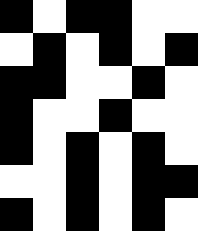[["black", "white", "black", "black", "white", "white"], ["white", "black", "white", "black", "white", "black"], ["black", "black", "white", "white", "black", "white"], ["black", "white", "white", "black", "white", "white"], ["black", "white", "black", "white", "black", "white"], ["white", "white", "black", "white", "black", "black"], ["black", "white", "black", "white", "black", "white"]]